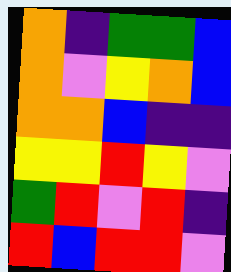[["orange", "indigo", "green", "green", "blue"], ["orange", "violet", "yellow", "orange", "blue"], ["orange", "orange", "blue", "indigo", "indigo"], ["yellow", "yellow", "red", "yellow", "violet"], ["green", "red", "violet", "red", "indigo"], ["red", "blue", "red", "red", "violet"]]